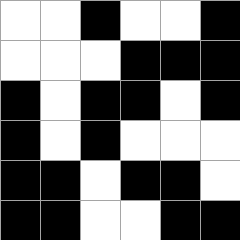[["white", "white", "black", "white", "white", "black"], ["white", "white", "white", "black", "black", "black"], ["black", "white", "black", "black", "white", "black"], ["black", "white", "black", "white", "white", "white"], ["black", "black", "white", "black", "black", "white"], ["black", "black", "white", "white", "black", "black"]]